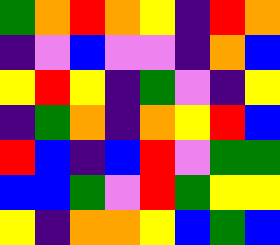[["green", "orange", "red", "orange", "yellow", "indigo", "red", "orange"], ["indigo", "violet", "blue", "violet", "violet", "indigo", "orange", "blue"], ["yellow", "red", "yellow", "indigo", "green", "violet", "indigo", "yellow"], ["indigo", "green", "orange", "indigo", "orange", "yellow", "red", "blue"], ["red", "blue", "indigo", "blue", "red", "violet", "green", "green"], ["blue", "blue", "green", "violet", "red", "green", "yellow", "yellow"], ["yellow", "indigo", "orange", "orange", "yellow", "blue", "green", "blue"]]